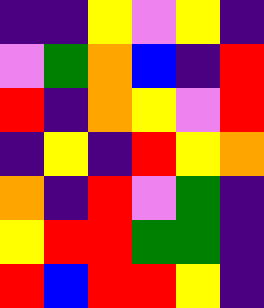[["indigo", "indigo", "yellow", "violet", "yellow", "indigo"], ["violet", "green", "orange", "blue", "indigo", "red"], ["red", "indigo", "orange", "yellow", "violet", "red"], ["indigo", "yellow", "indigo", "red", "yellow", "orange"], ["orange", "indigo", "red", "violet", "green", "indigo"], ["yellow", "red", "red", "green", "green", "indigo"], ["red", "blue", "red", "red", "yellow", "indigo"]]